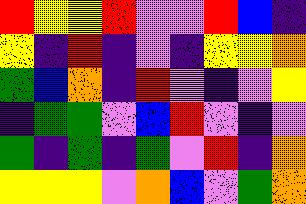[["red", "yellow", "yellow", "red", "violet", "violet", "red", "blue", "indigo"], ["yellow", "indigo", "red", "indigo", "violet", "indigo", "yellow", "yellow", "orange"], ["green", "blue", "orange", "indigo", "red", "violet", "indigo", "violet", "yellow"], ["indigo", "green", "green", "violet", "blue", "red", "violet", "indigo", "violet"], ["green", "indigo", "green", "indigo", "green", "violet", "red", "indigo", "orange"], ["yellow", "yellow", "yellow", "violet", "orange", "blue", "violet", "green", "orange"]]